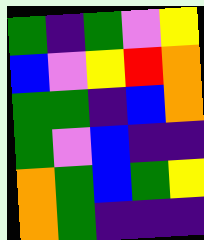[["green", "indigo", "green", "violet", "yellow"], ["blue", "violet", "yellow", "red", "orange"], ["green", "green", "indigo", "blue", "orange"], ["green", "violet", "blue", "indigo", "indigo"], ["orange", "green", "blue", "green", "yellow"], ["orange", "green", "indigo", "indigo", "indigo"]]